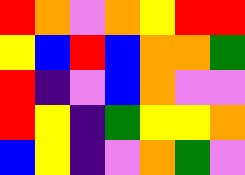[["red", "orange", "violet", "orange", "yellow", "red", "red"], ["yellow", "blue", "red", "blue", "orange", "orange", "green"], ["red", "indigo", "violet", "blue", "orange", "violet", "violet"], ["red", "yellow", "indigo", "green", "yellow", "yellow", "orange"], ["blue", "yellow", "indigo", "violet", "orange", "green", "violet"]]